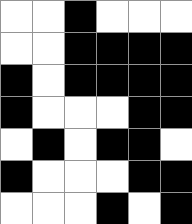[["white", "white", "black", "white", "white", "white"], ["white", "white", "black", "black", "black", "black"], ["black", "white", "black", "black", "black", "black"], ["black", "white", "white", "white", "black", "black"], ["white", "black", "white", "black", "black", "white"], ["black", "white", "white", "white", "black", "black"], ["white", "white", "white", "black", "white", "black"]]